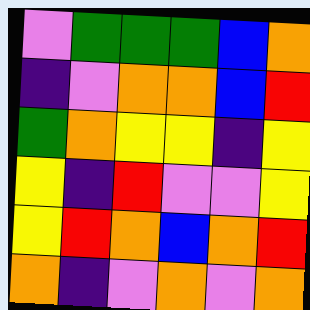[["violet", "green", "green", "green", "blue", "orange"], ["indigo", "violet", "orange", "orange", "blue", "red"], ["green", "orange", "yellow", "yellow", "indigo", "yellow"], ["yellow", "indigo", "red", "violet", "violet", "yellow"], ["yellow", "red", "orange", "blue", "orange", "red"], ["orange", "indigo", "violet", "orange", "violet", "orange"]]